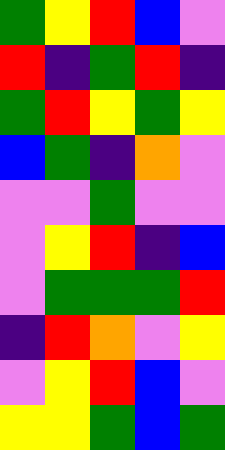[["green", "yellow", "red", "blue", "violet"], ["red", "indigo", "green", "red", "indigo"], ["green", "red", "yellow", "green", "yellow"], ["blue", "green", "indigo", "orange", "violet"], ["violet", "violet", "green", "violet", "violet"], ["violet", "yellow", "red", "indigo", "blue"], ["violet", "green", "green", "green", "red"], ["indigo", "red", "orange", "violet", "yellow"], ["violet", "yellow", "red", "blue", "violet"], ["yellow", "yellow", "green", "blue", "green"]]